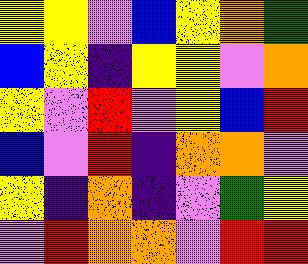[["yellow", "yellow", "violet", "blue", "yellow", "orange", "green"], ["blue", "yellow", "indigo", "yellow", "yellow", "violet", "orange"], ["yellow", "violet", "red", "violet", "yellow", "blue", "red"], ["blue", "violet", "red", "indigo", "orange", "orange", "violet"], ["yellow", "indigo", "orange", "indigo", "violet", "green", "yellow"], ["violet", "red", "orange", "orange", "violet", "red", "red"]]